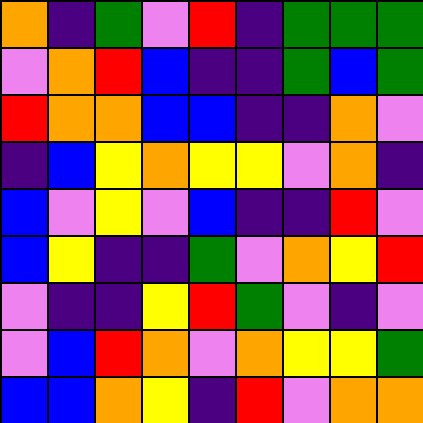[["orange", "indigo", "green", "violet", "red", "indigo", "green", "green", "green"], ["violet", "orange", "red", "blue", "indigo", "indigo", "green", "blue", "green"], ["red", "orange", "orange", "blue", "blue", "indigo", "indigo", "orange", "violet"], ["indigo", "blue", "yellow", "orange", "yellow", "yellow", "violet", "orange", "indigo"], ["blue", "violet", "yellow", "violet", "blue", "indigo", "indigo", "red", "violet"], ["blue", "yellow", "indigo", "indigo", "green", "violet", "orange", "yellow", "red"], ["violet", "indigo", "indigo", "yellow", "red", "green", "violet", "indigo", "violet"], ["violet", "blue", "red", "orange", "violet", "orange", "yellow", "yellow", "green"], ["blue", "blue", "orange", "yellow", "indigo", "red", "violet", "orange", "orange"]]